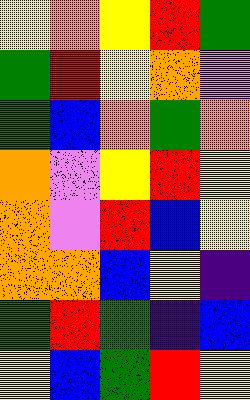[["yellow", "orange", "yellow", "red", "green"], ["green", "red", "yellow", "orange", "violet"], ["green", "blue", "orange", "green", "orange"], ["orange", "violet", "yellow", "red", "yellow"], ["orange", "violet", "red", "blue", "yellow"], ["orange", "orange", "blue", "yellow", "indigo"], ["green", "red", "green", "indigo", "blue"], ["yellow", "blue", "green", "red", "yellow"]]